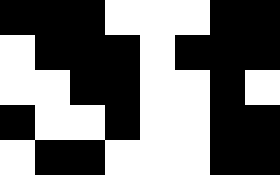[["black", "black", "black", "white", "white", "white", "black", "black"], ["white", "black", "black", "black", "white", "black", "black", "black"], ["white", "white", "black", "black", "white", "white", "black", "white"], ["black", "white", "white", "black", "white", "white", "black", "black"], ["white", "black", "black", "white", "white", "white", "black", "black"]]